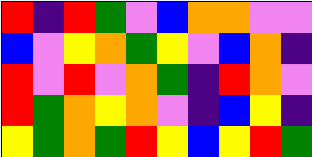[["red", "indigo", "red", "green", "violet", "blue", "orange", "orange", "violet", "violet"], ["blue", "violet", "yellow", "orange", "green", "yellow", "violet", "blue", "orange", "indigo"], ["red", "violet", "red", "violet", "orange", "green", "indigo", "red", "orange", "violet"], ["red", "green", "orange", "yellow", "orange", "violet", "indigo", "blue", "yellow", "indigo"], ["yellow", "green", "orange", "green", "red", "yellow", "blue", "yellow", "red", "green"]]